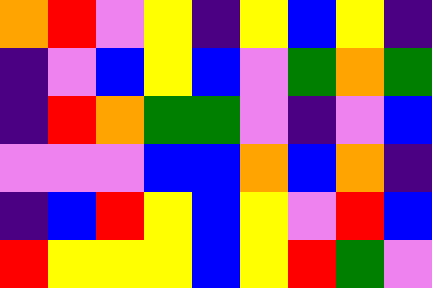[["orange", "red", "violet", "yellow", "indigo", "yellow", "blue", "yellow", "indigo"], ["indigo", "violet", "blue", "yellow", "blue", "violet", "green", "orange", "green"], ["indigo", "red", "orange", "green", "green", "violet", "indigo", "violet", "blue"], ["violet", "violet", "violet", "blue", "blue", "orange", "blue", "orange", "indigo"], ["indigo", "blue", "red", "yellow", "blue", "yellow", "violet", "red", "blue"], ["red", "yellow", "yellow", "yellow", "blue", "yellow", "red", "green", "violet"]]